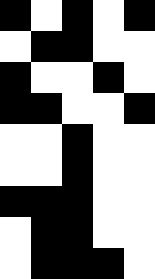[["black", "white", "black", "white", "black"], ["white", "black", "black", "white", "white"], ["black", "white", "white", "black", "white"], ["black", "black", "white", "white", "black"], ["white", "white", "black", "white", "white"], ["white", "white", "black", "white", "white"], ["black", "black", "black", "white", "white"], ["white", "black", "black", "white", "white"], ["white", "black", "black", "black", "white"]]